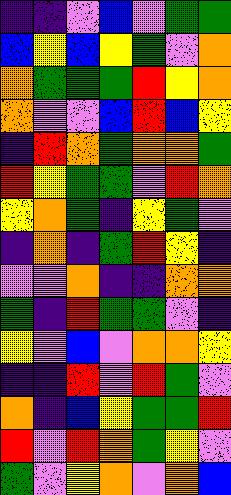[["indigo", "indigo", "violet", "blue", "violet", "green", "green"], ["blue", "yellow", "blue", "yellow", "green", "violet", "orange"], ["orange", "green", "green", "green", "red", "yellow", "orange"], ["orange", "violet", "violet", "blue", "red", "blue", "yellow"], ["indigo", "red", "orange", "green", "orange", "orange", "green"], ["red", "yellow", "green", "green", "violet", "red", "orange"], ["yellow", "orange", "green", "indigo", "yellow", "green", "violet"], ["indigo", "orange", "indigo", "green", "red", "yellow", "indigo"], ["violet", "violet", "orange", "indigo", "indigo", "orange", "orange"], ["green", "indigo", "red", "green", "green", "violet", "indigo"], ["yellow", "violet", "blue", "violet", "orange", "orange", "yellow"], ["indigo", "indigo", "red", "violet", "red", "green", "violet"], ["orange", "indigo", "blue", "yellow", "green", "green", "red"], ["red", "violet", "red", "orange", "green", "yellow", "violet"], ["green", "violet", "yellow", "orange", "violet", "orange", "blue"]]